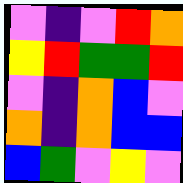[["violet", "indigo", "violet", "red", "orange"], ["yellow", "red", "green", "green", "red"], ["violet", "indigo", "orange", "blue", "violet"], ["orange", "indigo", "orange", "blue", "blue"], ["blue", "green", "violet", "yellow", "violet"]]